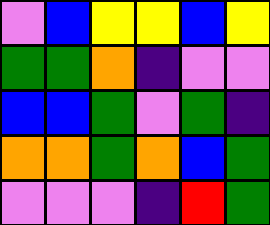[["violet", "blue", "yellow", "yellow", "blue", "yellow"], ["green", "green", "orange", "indigo", "violet", "violet"], ["blue", "blue", "green", "violet", "green", "indigo"], ["orange", "orange", "green", "orange", "blue", "green"], ["violet", "violet", "violet", "indigo", "red", "green"]]